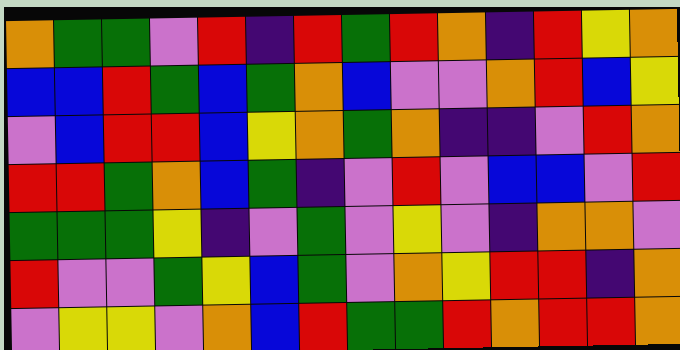[["orange", "green", "green", "violet", "red", "indigo", "red", "green", "red", "orange", "indigo", "red", "yellow", "orange"], ["blue", "blue", "red", "green", "blue", "green", "orange", "blue", "violet", "violet", "orange", "red", "blue", "yellow"], ["violet", "blue", "red", "red", "blue", "yellow", "orange", "green", "orange", "indigo", "indigo", "violet", "red", "orange"], ["red", "red", "green", "orange", "blue", "green", "indigo", "violet", "red", "violet", "blue", "blue", "violet", "red"], ["green", "green", "green", "yellow", "indigo", "violet", "green", "violet", "yellow", "violet", "indigo", "orange", "orange", "violet"], ["red", "violet", "violet", "green", "yellow", "blue", "green", "violet", "orange", "yellow", "red", "red", "indigo", "orange"], ["violet", "yellow", "yellow", "violet", "orange", "blue", "red", "green", "green", "red", "orange", "red", "red", "orange"]]